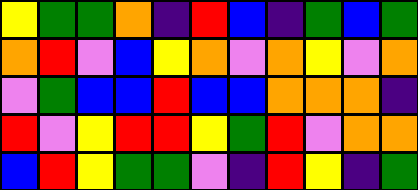[["yellow", "green", "green", "orange", "indigo", "red", "blue", "indigo", "green", "blue", "green"], ["orange", "red", "violet", "blue", "yellow", "orange", "violet", "orange", "yellow", "violet", "orange"], ["violet", "green", "blue", "blue", "red", "blue", "blue", "orange", "orange", "orange", "indigo"], ["red", "violet", "yellow", "red", "red", "yellow", "green", "red", "violet", "orange", "orange"], ["blue", "red", "yellow", "green", "green", "violet", "indigo", "red", "yellow", "indigo", "green"]]